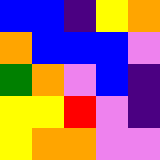[["blue", "blue", "indigo", "yellow", "orange"], ["orange", "blue", "blue", "blue", "violet"], ["green", "orange", "violet", "blue", "indigo"], ["yellow", "yellow", "red", "violet", "indigo"], ["yellow", "orange", "orange", "violet", "violet"]]